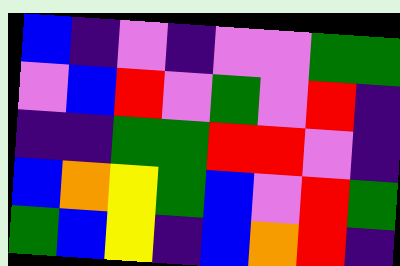[["blue", "indigo", "violet", "indigo", "violet", "violet", "green", "green"], ["violet", "blue", "red", "violet", "green", "violet", "red", "indigo"], ["indigo", "indigo", "green", "green", "red", "red", "violet", "indigo"], ["blue", "orange", "yellow", "green", "blue", "violet", "red", "green"], ["green", "blue", "yellow", "indigo", "blue", "orange", "red", "indigo"]]